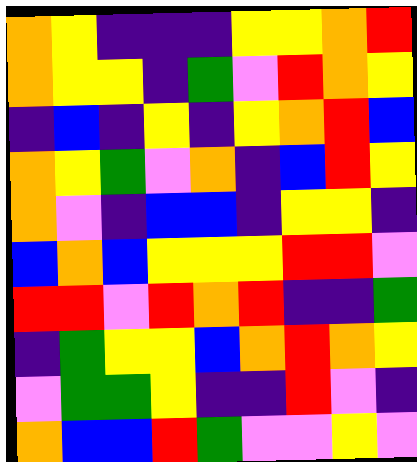[["orange", "yellow", "indigo", "indigo", "indigo", "yellow", "yellow", "orange", "red"], ["orange", "yellow", "yellow", "indigo", "green", "violet", "red", "orange", "yellow"], ["indigo", "blue", "indigo", "yellow", "indigo", "yellow", "orange", "red", "blue"], ["orange", "yellow", "green", "violet", "orange", "indigo", "blue", "red", "yellow"], ["orange", "violet", "indigo", "blue", "blue", "indigo", "yellow", "yellow", "indigo"], ["blue", "orange", "blue", "yellow", "yellow", "yellow", "red", "red", "violet"], ["red", "red", "violet", "red", "orange", "red", "indigo", "indigo", "green"], ["indigo", "green", "yellow", "yellow", "blue", "orange", "red", "orange", "yellow"], ["violet", "green", "green", "yellow", "indigo", "indigo", "red", "violet", "indigo"], ["orange", "blue", "blue", "red", "green", "violet", "violet", "yellow", "violet"]]